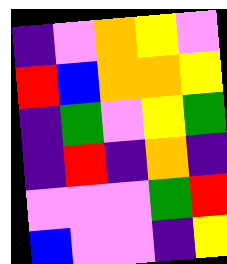[["indigo", "violet", "orange", "yellow", "violet"], ["red", "blue", "orange", "orange", "yellow"], ["indigo", "green", "violet", "yellow", "green"], ["indigo", "red", "indigo", "orange", "indigo"], ["violet", "violet", "violet", "green", "red"], ["blue", "violet", "violet", "indigo", "yellow"]]